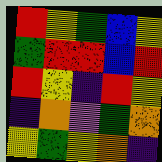[["red", "yellow", "green", "blue", "yellow"], ["green", "red", "red", "blue", "red"], ["red", "yellow", "indigo", "red", "yellow"], ["indigo", "orange", "violet", "green", "orange"], ["yellow", "green", "yellow", "orange", "indigo"]]